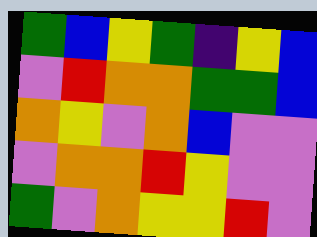[["green", "blue", "yellow", "green", "indigo", "yellow", "blue"], ["violet", "red", "orange", "orange", "green", "green", "blue"], ["orange", "yellow", "violet", "orange", "blue", "violet", "violet"], ["violet", "orange", "orange", "red", "yellow", "violet", "violet"], ["green", "violet", "orange", "yellow", "yellow", "red", "violet"]]